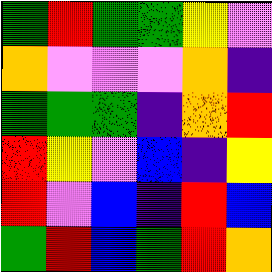[["green", "red", "green", "green", "yellow", "violet"], ["orange", "violet", "violet", "violet", "orange", "indigo"], ["green", "green", "green", "indigo", "orange", "red"], ["red", "yellow", "violet", "blue", "indigo", "yellow"], ["red", "violet", "blue", "indigo", "red", "blue"], ["green", "red", "blue", "green", "red", "orange"]]